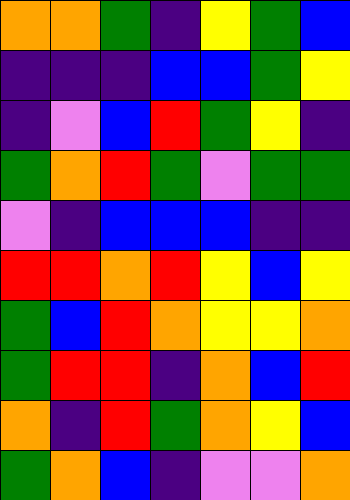[["orange", "orange", "green", "indigo", "yellow", "green", "blue"], ["indigo", "indigo", "indigo", "blue", "blue", "green", "yellow"], ["indigo", "violet", "blue", "red", "green", "yellow", "indigo"], ["green", "orange", "red", "green", "violet", "green", "green"], ["violet", "indigo", "blue", "blue", "blue", "indigo", "indigo"], ["red", "red", "orange", "red", "yellow", "blue", "yellow"], ["green", "blue", "red", "orange", "yellow", "yellow", "orange"], ["green", "red", "red", "indigo", "orange", "blue", "red"], ["orange", "indigo", "red", "green", "orange", "yellow", "blue"], ["green", "orange", "blue", "indigo", "violet", "violet", "orange"]]